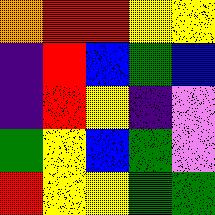[["orange", "red", "red", "yellow", "yellow"], ["indigo", "red", "blue", "green", "blue"], ["indigo", "red", "yellow", "indigo", "violet"], ["green", "yellow", "blue", "green", "violet"], ["red", "yellow", "yellow", "green", "green"]]